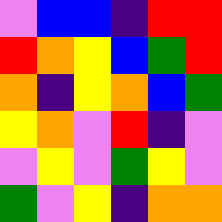[["violet", "blue", "blue", "indigo", "red", "red"], ["red", "orange", "yellow", "blue", "green", "red"], ["orange", "indigo", "yellow", "orange", "blue", "green"], ["yellow", "orange", "violet", "red", "indigo", "violet"], ["violet", "yellow", "violet", "green", "yellow", "violet"], ["green", "violet", "yellow", "indigo", "orange", "orange"]]